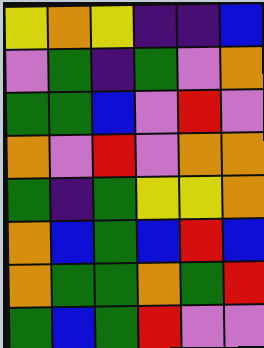[["yellow", "orange", "yellow", "indigo", "indigo", "blue"], ["violet", "green", "indigo", "green", "violet", "orange"], ["green", "green", "blue", "violet", "red", "violet"], ["orange", "violet", "red", "violet", "orange", "orange"], ["green", "indigo", "green", "yellow", "yellow", "orange"], ["orange", "blue", "green", "blue", "red", "blue"], ["orange", "green", "green", "orange", "green", "red"], ["green", "blue", "green", "red", "violet", "violet"]]